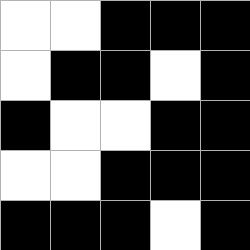[["white", "white", "black", "black", "black"], ["white", "black", "black", "white", "black"], ["black", "white", "white", "black", "black"], ["white", "white", "black", "black", "black"], ["black", "black", "black", "white", "black"]]